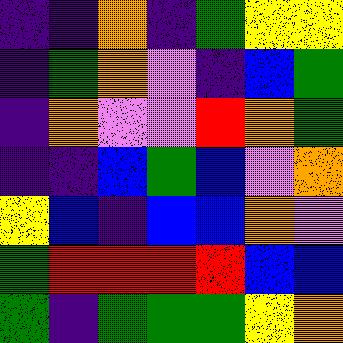[["indigo", "indigo", "orange", "indigo", "green", "yellow", "yellow"], ["indigo", "green", "orange", "violet", "indigo", "blue", "green"], ["indigo", "orange", "violet", "violet", "red", "orange", "green"], ["indigo", "indigo", "blue", "green", "blue", "violet", "orange"], ["yellow", "blue", "indigo", "blue", "blue", "orange", "violet"], ["green", "red", "red", "red", "red", "blue", "blue"], ["green", "indigo", "green", "green", "green", "yellow", "orange"]]